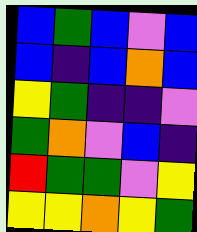[["blue", "green", "blue", "violet", "blue"], ["blue", "indigo", "blue", "orange", "blue"], ["yellow", "green", "indigo", "indigo", "violet"], ["green", "orange", "violet", "blue", "indigo"], ["red", "green", "green", "violet", "yellow"], ["yellow", "yellow", "orange", "yellow", "green"]]